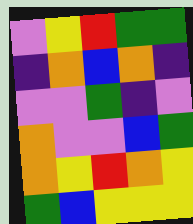[["violet", "yellow", "red", "green", "green"], ["indigo", "orange", "blue", "orange", "indigo"], ["violet", "violet", "green", "indigo", "violet"], ["orange", "violet", "violet", "blue", "green"], ["orange", "yellow", "red", "orange", "yellow"], ["green", "blue", "yellow", "yellow", "yellow"]]